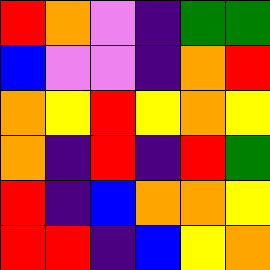[["red", "orange", "violet", "indigo", "green", "green"], ["blue", "violet", "violet", "indigo", "orange", "red"], ["orange", "yellow", "red", "yellow", "orange", "yellow"], ["orange", "indigo", "red", "indigo", "red", "green"], ["red", "indigo", "blue", "orange", "orange", "yellow"], ["red", "red", "indigo", "blue", "yellow", "orange"]]